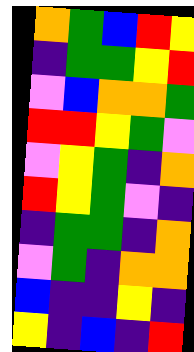[["orange", "green", "blue", "red", "yellow"], ["indigo", "green", "green", "yellow", "red"], ["violet", "blue", "orange", "orange", "green"], ["red", "red", "yellow", "green", "violet"], ["violet", "yellow", "green", "indigo", "orange"], ["red", "yellow", "green", "violet", "indigo"], ["indigo", "green", "green", "indigo", "orange"], ["violet", "green", "indigo", "orange", "orange"], ["blue", "indigo", "indigo", "yellow", "indigo"], ["yellow", "indigo", "blue", "indigo", "red"]]